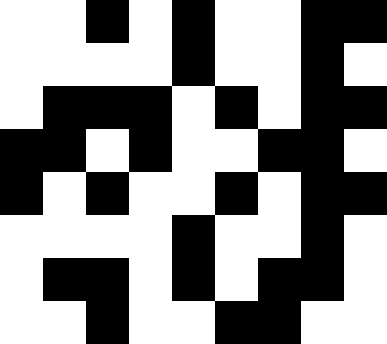[["white", "white", "black", "white", "black", "white", "white", "black", "black"], ["white", "white", "white", "white", "black", "white", "white", "black", "white"], ["white", "black", "black", "black", "white", "black", "white", "black", "black"], ["black", "black", "white", "black", "white", "white", "black", "black", "white"], ["black", "white", "black", "white", "white", "black", "white", "black", "black"], ["white", "white", "white", "white", "black", "white", "white", "black", "white"], ["white", "black", "black", "white", "black", "white", "black", "black", "white"], ["white", "white", "black", "white", "white", "black", "black", "white", "white"]]